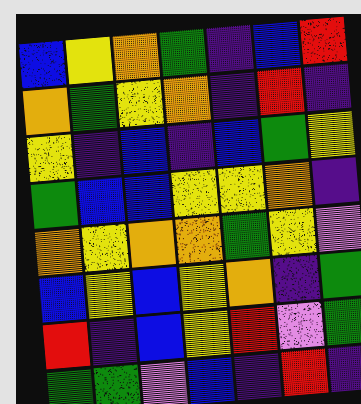[["blue", "yellow", "orange", "green", "indigo", "blue", "red"], ["orange", "green", "yellow", "orange", "indigo", "red", "indigo"], ["yellow", "indigo", "blue", "indigo", "blue", "green", "yellow"], ["green", "blue", "blue", "yellow", "yellow", "orange", "indigo"], ["orange", "yellow", "orange", "orange", "green", "yellow", "violet"], ["blue", "yellow", "blue", "yellow", "orange", "indigo", "green"], ["red", "indigo", "blue", "yellow", "red", "violet", "green"], ["green", "green", "violet", "blue", "indigo", "red", "indigo"]]